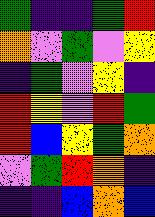[["green", "indigo", "indigo", "green", "red"], ["orange", "violet", "green", "violet", "yellow"], ["indigo", "green", "violet", "yellow", "indigo"], ["red", "yellow", "violet", "red", "green"], ["red", "blue", "yellow", "green", "orange"], ["violet", "green", "red", "orange", "indigo"], ["indigo", "indigo", "blue", "orange", "blue"]]